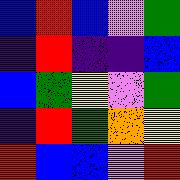[["blue", "red", "blue", "violet", "green"], ["indigo", "red", "indigo", "indigo", "blue"], ["blue", "green", "yellow", "violet", "green"], ["indigo", "red", "green", "orange", "yellow"], ["red", "blue", "blue", "violet", "red"]]